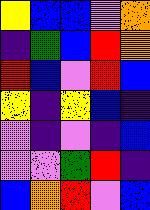[["yellow", "blue", "blue", "violet", "orange"], ["indigo", "green", "blue", "red", "orange"], ["red", "blue", "violet", "red", "blue"], ["yellow", "indigo", "yellow", "blue", "indigo"], ["violet", "indigo", "violet", "indigo", "blue"], ["violet", "violet", "green", "red", "indigo"], ["blue", "orange", "red", "violet", "blue"]]